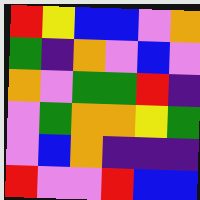[["red", "yellow", "blue", "blue", "violet", "orange"], ["green", "indigo", "orange", "violet", "blue", "violet"], ["orange", "violet", "green", "green", "red", "indigo"], ["violet", "green", "orange", "orange", "yellow", "green"], ["violet", "blue", "orange", "indigo", "indigo", "indigo"], ["red", "violet", "violet", "red", "blue", "blue"]]